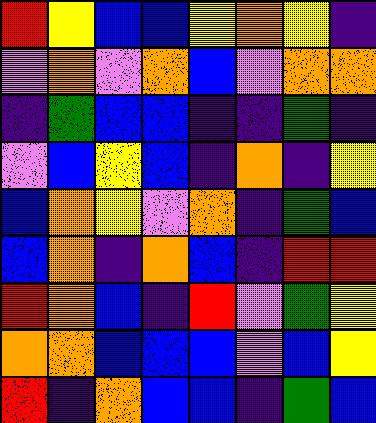[["red", "yellow", "blue", "blue", "yellow", "orange", "yellow", "indigo"], ["violet", "orange", "violet", "orange", "blue", "violet", "orange", "orange"], ["indigo", "green", "blue", "blue", "indigo", "indigo", "green", "indigo"], ["violet", "blue", "yellow", "blue", "indigo", "orange", "indigo", "yellow"], ["blue", "orange", "yellow", "violet", "orange", "indigo", "green", "blue"], ["blue", "orange", "indigo", "orange", "blue", "indigo", "red", "red"], ["red", "orange", "blue", "indigo", "red", "violet", "green", "yellow"], ["orange", "orange", "blue", "blue", "blue", "violet", "blue", "yellow"], ["red", "indigo", "orange", "blue", "blue", "indigo", "green", "blue"]]